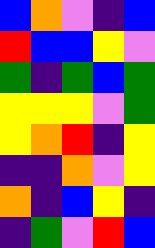[["blue", "orange", "violet", "indigo", "blue"], ["red", "blue", "blue", "yellow", "violet"], ["green", "indigo", "green", "blue", "green"], ["yellow", "yellow", "yellow", "violet", "green"], ["yellow", "orange", "red", "indigo", "yellow"], ["indigo", "indigo", "orange", "violet", "yellow"], ["orange", "indigo", "blue", "yellow", "indigo"], ["indigo", "green", "violet", "red", "blue"]]